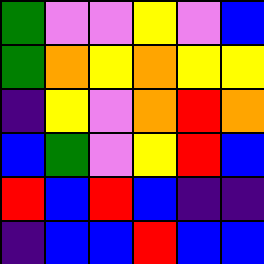[["green", "violet", "violet", "yellow", "violet", "blue"], ["green", "orange", "yellow", "orange", "yellow", "yellow"], ["indigo", "yellow", "violet", "orange", "red", "orange"], ["blue", "green", "violet", "yellow", "red", "blue"], ["red", "blue", "red", "blue", "indigo", "indigo"], ["indigo", "blue", "blue", "red", "blue", "blue"]]